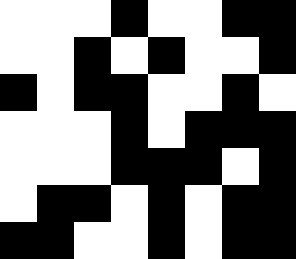[["white", "white", "white", "black", "white", "white", "black", "black"], ["white", "white", "black", "white", "black", "white", "white", "black"], ["black", "white", "black", "black", "white", "white", "black", "white"], ["white", "white", "white", "black", "white", "black", "black", "black"], ["white", "white", "white", "black", "black", "black", "white", "black"], ["white", "black", "black", "white", "black", "white", "black", "black"], ["black", "black", "white", "white", "black", "white", "black", "black"]]